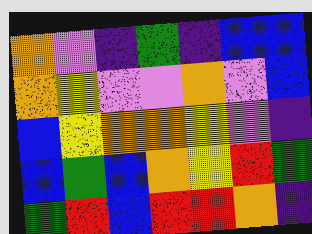[["orange", "violet", "indigo", "green", "indigo", "blue", "blue"], ["orange", "yellow", "violet", "violet", "orange", "violet", "blue"], ["blue", "yellow", "orange", "orange", "yellow", "violet", "indigo"], ["blue", "green", "blue", "orange", "yellow", "red", "green"], ["green", "red", "blue", "red", "red", "orange", "indigo"]]